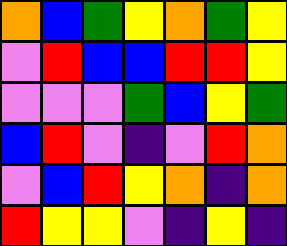[["orange", "blue", "green", "yellow", "orange", "green", "yellow"], ["violet", "red", "blue", "blue", "red", "red", "yellow"], ["violet", "violet", "violet", "green", "blue", "yellow", "green"], ["blue", "red", "violet", "indigo", "violet", "red", "orange"], ["violet", "blue", "red", "yellow", "orange", "indigo", "orange"], ["red", "yellow", "yellow", "violet", "indigo", "yellow", "indigo"]]